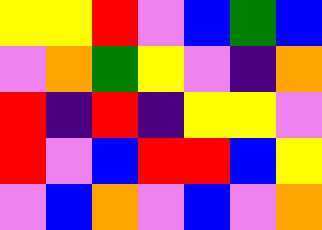[["yellow", "yellow", "red", "violet", "blue", "green", "blue"], ["violet", "orange", "green", "yellow", "violet", "indigo", "orange"], ["red", "indigo", "red", "indigo", "yellow", "yellow", "violet"], ["red", "violet", "blue", "red", "red", "blue", "yellow"], ["violet", "blue", "orange", "violet", "blue", "violet", "orange"]]